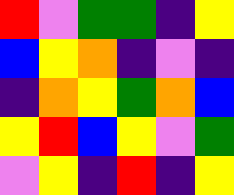[["red", "violet", "green", "green", "indigo", "yellow"], ["blue", "yellow", "orange", "indigo", "violet", "indigo"], ["indigo", "orange", "yellow", "green", "orange", "blue"], ["yellow", "red", "blue", "yellow", "violet", "green"], ["violet", "yellow", "indigo", "red", "indigo", "yellow"]]